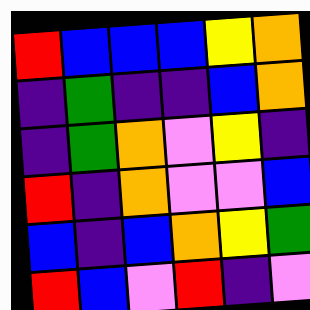[["red", "blue", "blue", "blue", "yellow", "orange"], ["indigo", "green", "indigo", "indigo", "blue", "orange"], ["indigo", "green", "orange", "violet", "yellow", "indigo"], ["red", "indigo", "orange", "violet", "violet", "blue"], ["blue", "indigo", "blue", "orange", "yellow", "green"], ["red", "blue", "violet", "red", "indigo", "violet"]]